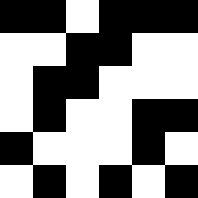[["black", "black", "white", "black", "black", "black"], ["white", "white", "black", "black", "white", "white"], ["white", "black", "black", "white", "white", "white"], ["white", "black", "white", "white", "black", "black"], ["black", "white", "white", "white", "black", "white"], ["white", "black", "white", "black", "white", "black"]]